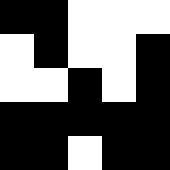[["black", "black", "white", "white", "white"], ["white", "black", "white", "white", "black"], ["white", "white", "black", "white", "black"], ["black", "black", "black", "black", "black"], ["black", "black", "white", "black", "black"]]